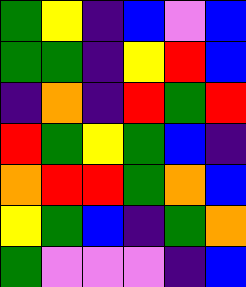[["green", "yellow", "indigo", "blue", "violet", "blue"], ["green", "green", "indigo", "yellow", "red", "blue"], ["indigo", "orange", "indigo", "red", "green", "red"], ["red", "green", "yellow", "green", "blue", "indigo"], ["orange", "red", "red", "green", "orange", "blue"], ["yellow", "green", "blue", "indigo", "green", "orange"], ["green", "violet", "violet", "violet", "indigo", "blue"]]